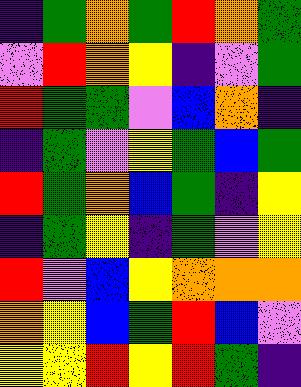[["indigo", "green", "orange", "green", "red", "orange", "green"], ["violet", "red", "orange", "yellow", "indigo", "violet", "green"], ["red", "green", "green", "violet", "blue", "orange", "indigo"], ["indigo", "green", "violet", "yellow", "green", "blue", "green"], ["red", "green", "orange", "blue", "green", "indigo", "yellow"], ["indigo", "green", "yellow", "indigo", "green", "violet", "yellow"], ["red", "violet", "blue", "yellow", "orange", "orange", "orange"], ["orange", "yellow", "blue", "green", "red", "blue", "violet"], ["yellow", "yellow", "red", "yellow", "red", "green", "indigo"]]